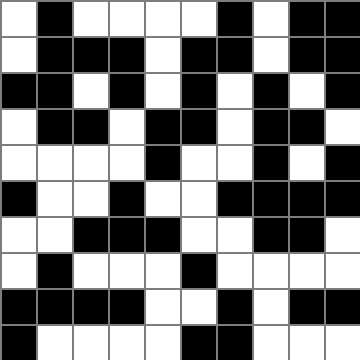[["white", "black", "white", "white", "white", "white", "black", "white", "black", "black"], ["white", "black", "black", "black", "white", "black", "black", "white", "black", "black"], ["black", "black", "white", "black", "white", "black", "white", "black", "white", "black"], ["white", "black", "black", "white", "black", "black", "white", "black", "black", "white"], ["white", "white", "white", "white", "black", "white", "white", "black", "white", "black"], ["black", "white", "white", "black", "white", "white", "black", "black", "black", "black"], ["white", "white", "black", "black", "black", "white", "white", "black", "black", "white"], ["white", "black", "white", "white", "white", "black", "white", "white", "white", "white"], ["black", "black", "black", "black", "white", "white", "black", "white", "black", "black"], ["black", "white", "white", "white", "white", "black", "black", "white", "white", "white"]]